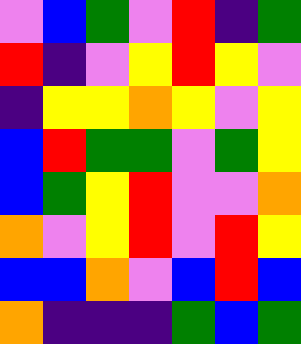[["violet", "blue", "green", "violet", "red", "indigo", "green"], ["red", "indigo", "violet", "yellow", "red", "yellow", "violet"], ["indigo", "yellow", "yellow", "orange", "yellow", "violet", "yellow"], ["blue", "red", "green", "green", "violet", "green", "yellow"], ["blue", "green", "yellow", "red", "violet", "violet", "orange"], ["orange", "violet", "yellow", "red", "violet", "red", "yellow"], ["blue", "blue", "orange", "violet", "blue", "red", "blue"], ["orange", "indigo", "indigo", "indigo", "green", "blue", "green"]]